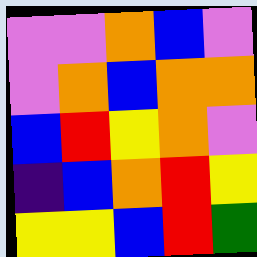[["violet", "violet", "orange", "blue", "violet"], ["violet", "orange", "blue", "orange", "orange"], ["blue", "red", "yellow", "orange", "violet"], ["indigo", "blue", "orange", "red", "yellow"], ["yellow", "yellow", "blue", "red", "green"]]